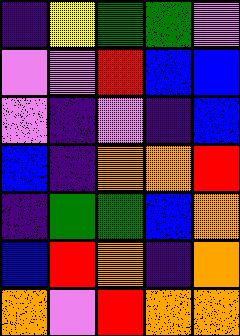[["indigo", "yellow", "green", "green", "violet"], ["violet", "violet", "red", "blue", "blue"], ["violet", "indigo", "violet", "indigo", "blue"], ["blue", "indigo", "orange", "orange", "red"], ["indigo", "green", "green", "blue", "orange"], ["blue", "red", "orange", "indigo", "orange"], ["orange", "violet", "red", "orange", "orange"]]